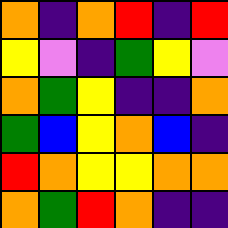[["orange", "indigo", "orange", "red", "indigo", "red"], ["yellow", "violet", "indigo", "green", "yellow", "violet"], ["orange", "green", "yellow", "indigo", "indigo", "orange"], ["green", "blue", "yellow", "orange", "blue", "indigo"], ["red", "orange", "yellow", "yellow", "orange", "orange"], ["orange", "green", "red", "orange", "indigo", "indigo"]]